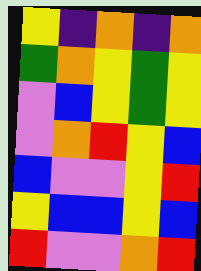[["yellow", "indigo", "orange", "indigo", "orange"], ["green", "orange", "yellow", "green", "yellow"], ["violet", "blue", "yellow", "green", "yellow"], ["violet", "orange", "red", "yellow", "blue"], ["blue", "violet", "violet", "yellow", "red"], ["yellow", "blue", "blue", "yellow", "blue"], ["red", "violet", "violet", "orange", "red"]]